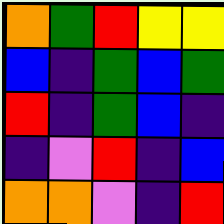[["orange", "green", "red", "yellow", "yellow"], ["blue", "indigo", "green", "blue", "green"], ["red", "indigo", "green", "blue", "indigo"], ["indigo", "violet", "red", "indigo", "blue"], ["orange", "orange", "violet", "indigo", "red"]]